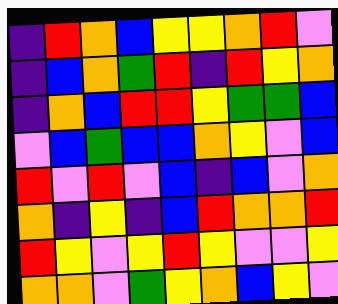[["indigo", "red", "orange", "blue", "yellow", "yellow", "orange", "red", "violet"], ["indigo", "blue", "orange", "green", "red", "indigo", "red", "yellow", "orange"], ["indigo", "orange", "blue", "red", "red", "yellow", "green", "green", "blue"], ["violet", "blue", "green", "blue", "blue", "orange", "yellow", "violet", "blue"], ["red", "violet", "red", "violet", "blue", "indigo", "blue", "violet", "orange"], ["orange", "indigo", "yellow", "indigo", "blue", "red", "orange", "orange", "red"], ["red", "yellow", "violet", "yellow", "red", "yellow", "violet", "violet", "yellow"], ["orange", "orange", "violet", "green", "yellow", "orange", "blue", "yellow", "violet"]]